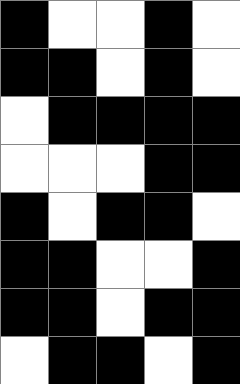[["black", "white", "white", "black", "white"], ["black", "black", "white", "black", "white"], ["white", "black", "black", "black", "black"], ["white", "white", "white", "black", "black"], ["black", "white", "black", "black", "white"], ["black", "black", "white", "white", "black"], ["black", "black", "white", "black", "black"], ["white", "black", "black", "white", "black"]]